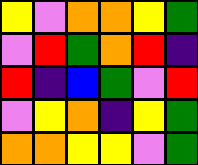[["yellow", "violet", "orange", "orange", "yellow", "green"], ["violet", "red", "green", "orange", "red", "indigo"], ["red", "indigo", "blue", "green", "violet", "red"], ["violet", "yellow", "orange", "indigo", "yellow", "green"], ["orange", "orange", "yellow", "yellow", "violet", "green"]]